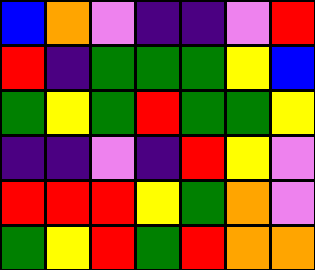[["blue", "orange", "violet", "indigo", "indigo", "violet", "red"], ["red", "indigo", "green", "green", "green", "yellow", "blue"], ["green", "yellow", "green", "red", "green", "green", "yellow"], ["indigo", "indigo", "violet", "indigo", "red", "yellow", "violet"], ["red", "red", "red", "yellow", "green", "orange", "violet"], ["green", "yellow", "red", "green", "red", "orange", "orange"]]